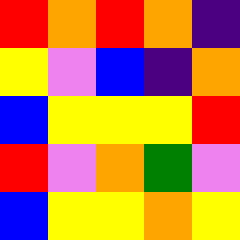[["red", "orange", "red", "orange", "indigo"], ["yellow", "violet", "blue", "indigo", "orange"], ["blue", "yellow", "yellow", "yellow", "red"], ["red", "violet", "orange", "green", "violet"], ["blue", "yellow", "yellow", "orange", "yellow"]]